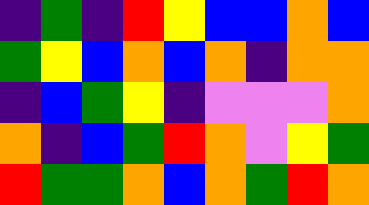[["indigo", "green", "indigo", "red", "yellow", "blue", "blue", "orange", "blue"], ["green", "yellow", "blue", "orange", "blue", "orange", "indigo", "orange", "orange"], ["indigo", "blue", "green", "yellow", "indigo", "violet", "violet", "violet", "orange"], ["orange", "indigo", "blue", "green", "red", "orange", "violet", "yellow", "green"], ["red", "green", "green", "orange", "blue", "orange", "green", "red", "orange"]]